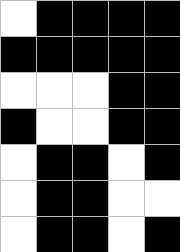[["white", "black", "black", "black", "black"], ["black", "black", "black", "black", "black"], ["white", "white", "white", "black", "black"], ["black", "white", "white", "black", "black"], ["white", "black", "black", "white", "black"], ["white", "black", "black", "white", "white"], ["white", "black", "black", "white", "black"]]